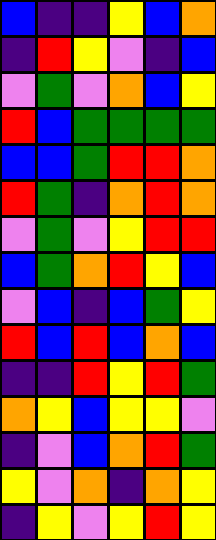[["blue", "indigo", "indigo", "yellow", "blue", "orange"], ["indigo", "red", "yellow", "violet", "indigo", "blue"], ["violet", "green", "violet", "orange", "blue", "yellow"], ["red", "blue", "green", "green", "green", "green"], ["blue", "blue", "green", "red", "red", "orange"], ["red", "green", "indigo", "orange", "red", "orange"], ["violet", "green", "violet", "yellow", "red", "red"], ["blue", "green", "orange", "red", "yellow", "blue"], ["violet", "blue", "indigo", "blue", "green", "yellow"], ["red", "blue", "red", "blue", "orange", "blue"], ["indigo", "indigo", "red", "yellow", "red", "green"], ["orange", "yellow", "blue", "yellow", "yellow", "violet"], ["indigo", "violet", "blue", "orange", "red", "green"], ["yellow", "violet", "orange", "indigo", "orange", "yellow"], ["indigo", "yellow", "violet", "yellow", "red", "yellow"]]